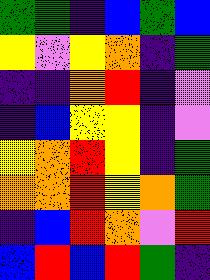[["green", "green", "indigo", "blue", "green", "blue"], ["yellow", "violet", "yellow", "orange", "indigo", "green"], ["indigo", "indigo", "orange", "red", "indigo", "violet"], ["indigo", "blue", "yellow", "yellow", "indigo", "violet"], ["yellow", "orange", "red", "yellow", "indigo", "green"], ["orange", "orange", "red", "yellow", "orange", "green"], ["indigo", "blue", "red", "orange", "violet", "red"], ["blue", "red", "blue", "red", "green", "indigo"]]